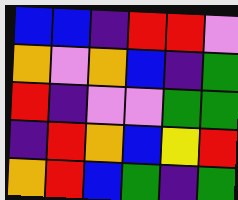[["blue", "blue", "indigo", "red", "red", "violet"], ["orange", "violet", "orange", "blue", "indigo", "green"], ["red", "indigo", "violet", "violet", "green", "green"], ["indigo", "red", "orange", "blue", "yellow", "red"], ["orange", "red", "blue", "green", "indigo", "green"]]